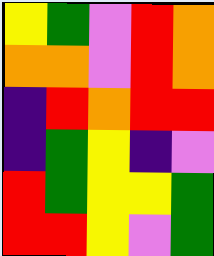[["yellow", "green", "violet", "red", "orange"], ["orange", "orange", "violet", "red", "orange"], ["indigo", "red", "orange", "red", "red"], ["indigo", "green", "yellow", "indigo", "violet"], ["red", "green", "yellow", "yellow", "green"], ["red", "red", "yellow", "violet", "green"]]